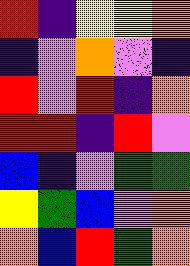[["red", "indigo", "yellow", "yellow", "orange"], ["indigo", "violet", "orange", "violet", "indigo"], ["red", "violet", "red", "indigo", "orange"], ["red", "red", "indigo", "red", "violet"], ["blue", "indigo", "violet", "green", "green"], ["yellow", "green", "blue", "violet", "orange"], ["orange", "blue", "red", "green", "orange"]]